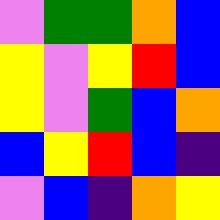[["violet", "green", "green", "orange", "blue"], ["yellow", "violet", "yellow", "red", "blue"], ["yellow", "violet", "green", "blue", "orange"], ["blue", "yellow", "red", "blue", "indigo"], ["violet", "blue", "indigo", "orange", "yellow"]]